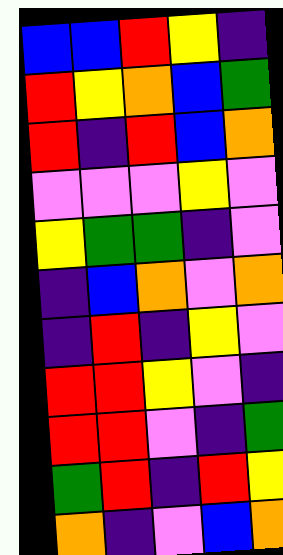[["blue", "blue", "red", "yellow", "indigo"], ["red", "yellow", "orange", "blue", "green"], ["red", "indigo", "red", "blue", "orange"], ["violet", "violet", "violet", "yellow", "violet"], ["yellow", "green", "green", "indigo", "violet"], ["indigo", "blue", "orange", "violet", "orange"], ["indigo", "red", "indigo", "yellow", "violet"], ["red", "red", "yellow", "violet", "indigo"], ["red", "red", "violet", "indigo", "green"], ["green", "red", "indigo", "red", "yellow"], ["orange", "indigo", "violet", "blue", "orange"]]